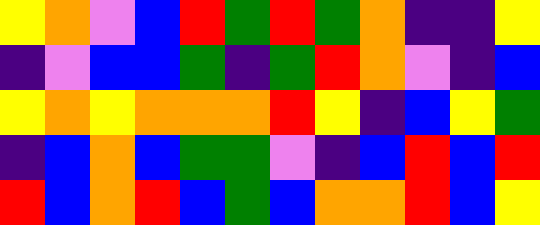[["yellow", "orange", "violet", "blue", "red", "green", "red", "green", "orange", "indigo", "indigo", "yellow"], ["indigo", "violet", "blue", "blue", "green", "indigo", "green", "red", "orange", "violet", "indigo", "blue"], ["yellow", "orange", "yellow", "orange", "orange", "orange", "red", "yellow", "indigo", "blue", "yellow", "green"], ["indigo", "blue", "orange", "blue", "green", "green", "violet", "indigo", "blue", "red", "blue", "red"], ["red", "blue", "orange", "red", "blue", "green", "blue", "orange", "orange", "red", "blue", "yellow"]]